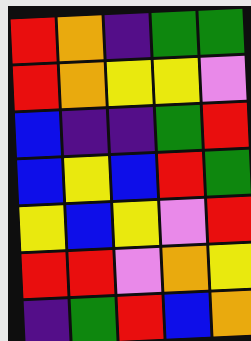[["red", "orange", "indigo", "green", "green"], ["red", "orange", "yellow", "yellow", "violet"], ["blue", "indigo", "indigo", "green", "red"], ["blue", "yellow", "blue", "red", "green"], ["yellow", "blue", "yellow", "violet", "red"], ["red", "red", "violet", "orange", "yellow"], ["indigo", "green", "red", "blue", "orange"]]